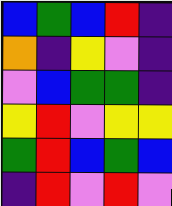[["blue", "green", "blue", "red", "indigo"], ["orange", "indigo", "yellow", "violet", "indigo"], ["violet", "blue", "green", "green", "indigo"], ["yellow", "red", "violet", "yellow", "yellow"], ["green", "red", "blue", "green", "blue"], ["indigo", "red", "violet", "red", "violet"]]